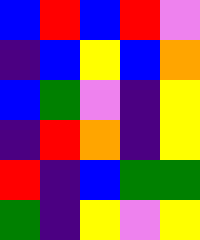[["blue", "red", "blue", "red", "violet"], ["indigo", "blue", "yellow", "blue", "orange"], ["blue", "green", "violet", "indigo", "yellow"], ["indigo", "red", "orange", "indigo", "yellow"], ["red", "indigo", "blue", "green", "green"], ["green", "indigo", "yellow", "violet", "yellow"]]